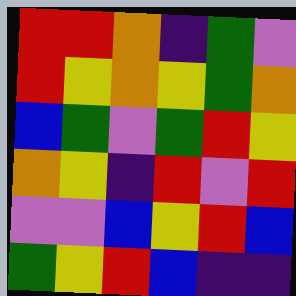[["red", "red", "orange", "indigo", "green", "violet"], ["red", "yellow", "orange", "yellow", "green", "orange"], ["blue", "green", "violet", "green", "red", "yellow"], ["orange", "yellow", "indigo", "red", "violet", "red"], ["violet", "violet", "blue", "yellow", "red", "blue"], ["green", "yellow", "red", "blue", "indigo", "indigo"]]